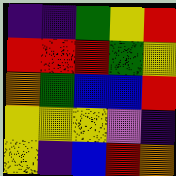[["indigo", "indigo", "green", "yellow", "red"], ["red", "red", "red", "green", "yellow"], ["orange", "green", "blue", "blue", "red"], ["yellow", "yellow", "yellow", "violet", "indigo"], ["yellow", "indigo", "blue", "red", "orange"]]